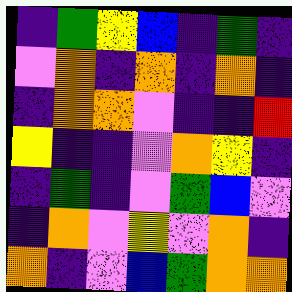[["indigo", "green", "yellow", "blue", "indigo", "green", "indigo"], ["violet", "orange", "indigo", "orange", "indigo", "orange", "indigo"], ["indigo", "orange", "orange", "violet", "indigo", "indigo", "red"], ["yellow", "indigo", "indigo", "violet", "orange", "yellow", "indigo"], ["indigo", "green", "indigo", "violet", "green", "blue", "violet"], ["indigo", "orange", "violet", "yellow", "violet", "orange", "indigo"], ["orange", "indigo", "violet", "blue", "green", "orange", "orange"]]